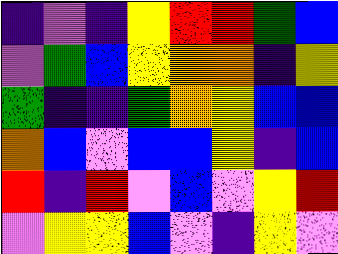[["indigo", "violet", "indigo", "yellow", "red", "red", "green", "blue"], ["violet", "green", "blue", "yellow", "orange", "orange", "indigo", "yellow"], ["green", "indigo", "indigo", "green", "orange", "yellow", "blue", "blue"], ["orange", "blue", "violet", "blue", "blue", "yellow", "indigo", "blue"], ["red", "indigo", "red", "violet", "blue", "violet", "yellow", "red"], ["violet", "yellow", "yellow", "blue", "violet", "indigo", "yellow", "violet"]]